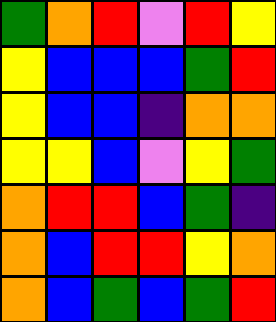[["green", "orange", "red", "violet", "red", "yellow"], ["yellow", "blue", "blue", "blue", "green", "red"], ["yellow", "blue", "blue", "indigo", "orange", "orange"], ["yellow", "yellow", "blue", "violet", "yellow", "green"], ["orange", "red", "red", "blue", "green", "indigo"], ["orange", "blue", "red", "red", "yellow", "orange"], ["orange", "blue", "green", "blue", "green", "red"]]